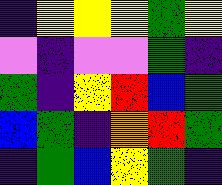[["indigo", "yellow", "yellow", "yellow", "green", "yellow"], ["violet", "indigo", "violet", "violet", "green", "indigo"], ["green", "indigo", "yellow", "red", "blue", "green"], ["blue", "green", "indigo", "orange", "red", "green"], ["indigo", "green", "blue", "yellow", "green", "indigo"]]